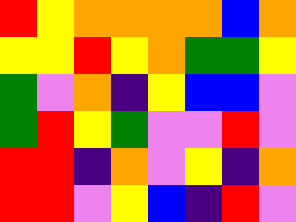[["red", "yellow", "orange", "orange", "orange", "orange", "blue", "orange"], ["yellow", "yellow", "red", "yellow", "orange", "green", "green", "yellow"], ["green", "violet", "orange", "indigo", "yellow", "blue", "blue", "violet"], ["green", "red", "yellow", "green", "violet", "violet", "red", "violet"], ["red", "red", "indigo", "orange", "violet", "yellow", "indigo", "orange"], ["red", "red", "violet", "yellow", "blue", "indigo", "red", "violet"]]